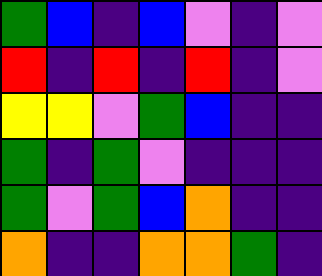[["green", "blue", "indigo", "blue", "violet", "indigo", "violet"], ["red", "indigo", "red", "indigo", "red", "indigo", "violet"], ["yellow", "yellow", "violet", "green", "blue", "indigo", "indigo"], ["green", "indigo", "green", "violet", "indigo", "indigo", "indigo"], ["green", "violet", "green", "blue", "orange", "indigo", "indigo"], ["orange", "indigo", "indigo", "orange", "orange", "green", "indigo"]]